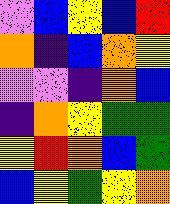[["violet", "blue", "yellow", "blue", "red"], ["orange", "indigo", "blue", "orange", "yellow"], ["violet", "violet", "indigo", "orange", "blue"], ["indigo", "orange", "yellow", "green", "green"], ["yellow", "red", "orange", "blue", "green"], ["blue", "yellow", "green", "yellow", "orange"]]